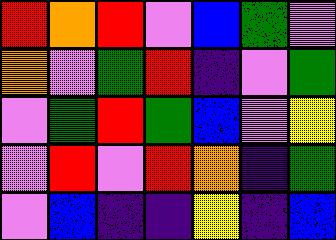[["red", "orange", "red", "violet", "blue", "green", "violet"], ["orange", "violet", "green", "red", "indigo", "violet", "green"], ["violet", "green", "red", "green", "blue", "violet", "yellow"], ["violet", "red", "violet", "red", "orange", "indigo", "green"], ["violet", "blue", "indigo", "indigo", "yellow", "indigo", "blue"]]